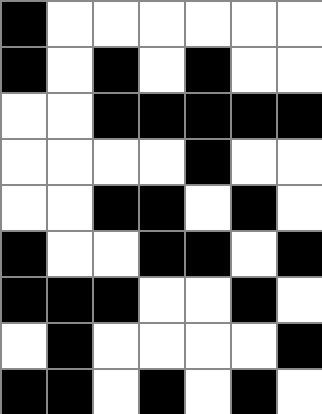[["black", "white", "white", "white", "white", "white", "white"], ["black", "white", "black", "white", "black", "white", "white"], ["white", "white", "black", "black", "black", "black", "black"], ["white", "white", "white", "white", "black", "white", "white"], ["white", "white", "black", "black", "white", "black", "white"], ["black", "white", "white", "black", "black", "white", "black"], ["black", "black", "black", "white", "white", "black", "white"], ["white", "black", "white", "white", "white", "white", "black"], ["black", "black", "white", "black", "white", "black", "white"]]